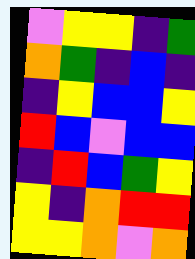[["violet", "yellow", "yellow", "indigo", "green"], ["orange", "green", "indigo", "blue", "indigo"], ["indigo", "yellow", "blue", "blue", "yellow"], ["red", "blue", "violet", "blue", "blue"], ["indigo", "red", "blue", "green", "yellow"], ["yellow", "indigo", "orange", "red", "red"], ["yellow", "yellow", "orange", "violet", "orange"]]